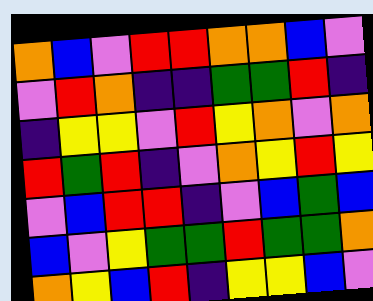[["orange", "blue", "violet", "red", "red", "orange", "orange", "blue", "violet"], ["violet", "red", "orange", "indigo", "indigo", "green", "green", "red", "indigo"], ["indigo", "yellow", "yellow", "violet", "red", "yellow", "orange", "violet", "orange"], ["red", "green", "red", "indigo", "violet", "orange", "yellow", "red", "yellow"], ["violet", "blue", "red", "red", "indigo", "violet", "blue", "green", "blue"], ["blue", "violet", "yellow", "green", "green", "red", "green", "green", "orange"], ["orange", "yellow", "blue", "red", "indigo", "yellow", "yellow", "blue", "violet"]]